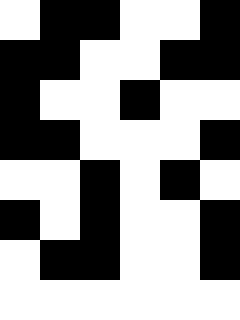[["white", "black", "black", "white", "white", "black"], ["black", "black", "white", "white", "black", "black"], ["black", "white", "white", "black", "white", "white"], ["black", "black", "white", "white", "white", "black"], ["white", "white", "black", "white", "black", "white"], ["black", "white", "black", "white", "white", "black"], ["white", "black", "black", "white", "white", "black"], ["white", "white", "white", "white", "white", "white"]]